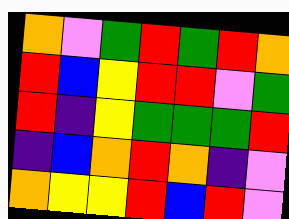[["orange", "violet", "green", "red", "green", "red", "orange"], ["red", "blue", "yellow", "red", "red", "violet", "green"], ["red", "indigo", "yellow", "green", "green", "green", "red"], ["indigo", "blue", "orange", "red", "orange", "indigo", "violet"], ["orange", "yellow", "yellow", "red", "blue", "red", "violet"]]